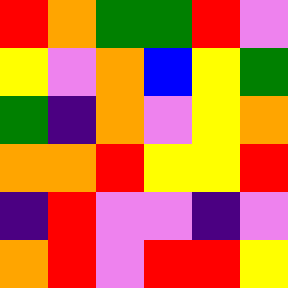[["red", "orange", "green", "green", "red", "violet"], ["yellow", "violet", "orange", "blue", "yellow", "green"], ["green", "indigo", "orange", "violet", "yellow", "orange"], ["orange", "orange", "red", "yellow", "yellow", "red"], ["indigo", "red", "violet", "violet", "indigo", "violet"], ["orange", "red", "violet", "red", "red", "yellow"]]